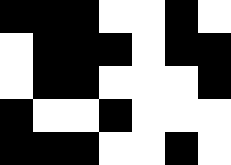[["black", "black", "black", "white", "white", "black", "white"], ["white", "black", "black", "black", "white", "black", "black"], ["white", "black", "black", "white", "white", "white", "black"], ["black", "white", "white", "black", "white", "white", "white"], ["black", "black", "black", "white", "white", "black", "white"]]